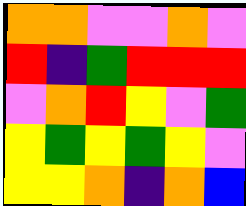[["orange", "orange", "violet", "violet", "orange", "violet"], ["red", "indigo", "green", "red", "red", "red"], ["violet", "orange", "red", "yellow", "violet", "green"], ["yellow", "green", "yellow", "green", "yellow", "violet"], ["yellow", "yellow", "orange", "indigo", "orange", "blue"]]